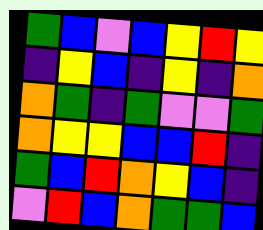[["green", "blue", "violet", "blue", "yellow", "red", "yellow"], ["indigo", "yellow", "blue", "indigo", "yellow", "indigo", "orange"], ["orange", "green", "indigo", "green", "violet", "violet", "green"], ["orange", "yellow", "yellow", "blue", "blue", "red", "indigo"], ["green", "blue", "red", "orange", "yellow", "blue", "indigo"], ["violet", "red", "blue", "orange", "green", "green", "blue"]]